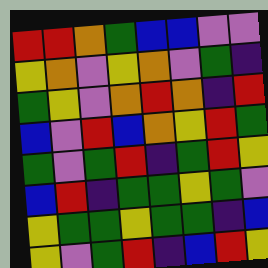[["red", "red", "orange", "green", "blue", "blue", "violet", "violet"], ["yellow", "orange", "violet", "yellow", "orange", "violet", "green", "indigo"], ["green", "yellow", "violet", "orange", "red", "orange", "indigo", "red"], ["blue", "violet", "red", "blue", "orange", "yellow", "red", "green"], ["green", "violet", "green", "red", "indigo", "green", "red", "yellow"], ["blue", "red", "indigo", "green", "green", "yellow", "green", "violet"], ["yellow", "green", "green", "yellow", "green", "green", "indigo", "blue"], ["yellow", "violet", "green", "red", "indigo", "blue", "red", "yellow"]]